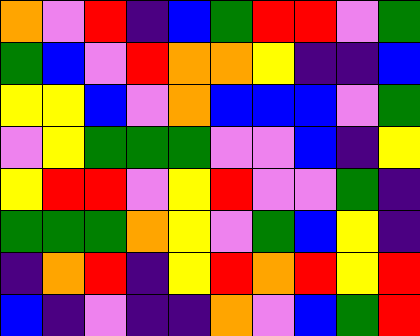[["orange", "violet", "red", "indigo", "blue", "green", "red", "red", "violet", "green"], ["green", "blue", "violet", "red", "orange", "orange", "yellow", "indigo", "indigo", "blue"], ["yellow", "yellow", "blue", "violet", "orange", "blue", "blue", "blue", "violet", "green"], ["violet", "yellow", "green", "green", "green", "violet", "violet", "blue", "indigo", "yellow"], ["yellow", "red", "red", "violet", "yellow", "red", "violet", "violet", "green", "indigo"], ["green", "green", "green", "orange", "yellow", "violet", "green", "blue", "yellow", "indigo"], ["indigo", "orange", "red", "indigo", "yellow", "red", "orange", "red", "yellow", "red"], ["blue", "indigo", "violet", "indigo", "indigo", "orange", "violet", "blue", "green", "red"]]